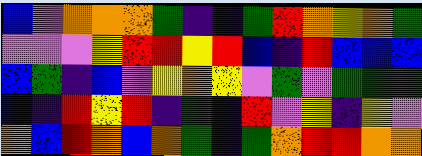[["blue", "violet", "orange", "orange", "orange", "green", "indigo", "indigo", "green", "red", "orange", "yellow", "orange", "green"], ["violet", "violet", "violet", "yellow", "red", "red", "yellow", "red", "blue", "indigo", "red", "blue", "blue", "blue"], ["blue", "green", "indigo", "blue", "violet", "yellow", "orange", "yellow", "violet", "green", "violet", "green", "green", "green"], ["blue", "indigo", "red", "yellow", "red", "indigo", "green", "indigo", "red", "violet", "yellow", "indigo", "yellow", "violet"], ["orange", "blue", "red", "orange", "blue", "orange", "green", "indigo", "green", "orange", "red", "red", "orange", "orange"]]